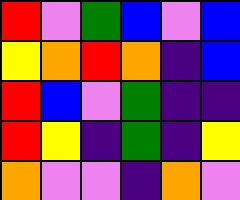[["red", "violet", "green", "blue", "violet", "blue"], ["yellow", "orange", "red", "orange", "indigo", "blue"], ["red", "blue", "violet", "green", "indigo", "indigo"], ["red", "yellow", "indigo", "green", "indigo", "yellow"], ["orange", "violet", "violet", "indigo", "orange", "violet"]]